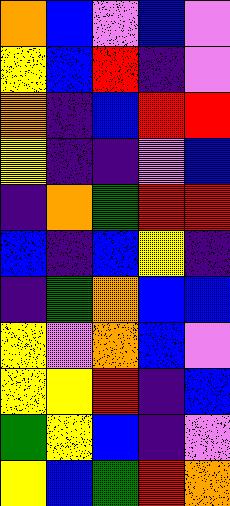[["orange", "blue", "violet", "blue", "violet"], ["yellow", "blue", "red", "indigo", "violet"], ["orange", "indigo", "blue", "red", "red"], ["yellow", "indigo", "indigo", "violet", "blue"], ["indigo", "orange", "green", "red", "red"], ["blue", "indigo", "blue", "yellow", "indigo"], ["indigo", "green", "orange", "blue", "blue"], ["yellow", "violet", "orange", "blue", "violet"], ["yellow", "yellow", "red", "indigo", "blue"], ["green", "yellow", "blue", "indigo", "violet"], ["yellow", "blue", "green", "red", "orange"]]